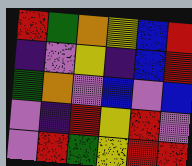[["red", "green", "orange", "yellow", "blue", "red"], ["indigo", "violet", "yellow", "indigo", "blue", "red"], ["green", "orange", "violet", "blue", "violet", "blue"], ["violet", "indigo", "red", "yellow", "red", "violet"], ["violet", "red", "green", "yellow", "red", "red"]]